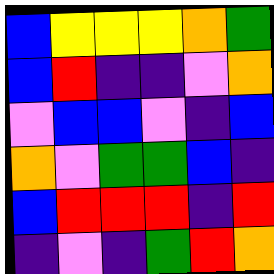[["blue", "yellow", "yellow", "yellow", "orange", "green"], ["blue", "red", "indigo", "indigo", "violet", "orange"], ["violet", "blue", "blue", "violet", "indigo", "blue"], ["orange", "violet", "green", "green", "blue", "indigo"], ["blue", "red", "red", "red", "indigo", "red"], ["indigo", "violet", "indigo", "green", "red", "orange"]]